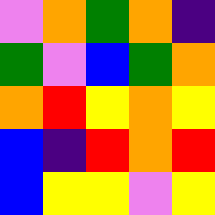[["violet", "orange", "green", "orange", "indigo"], ["green", "violet", "blue", "green", "orange"], ["orange", "red", "yellow", "orange", "yellow"], ["blue", "indigo", "red", "orange", "red"], ["blue", "yellow", "yellow", "violet", "yellow"]]